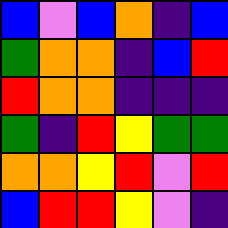[["blue", "violet", "blue", "orange", "indigo", "blue"], ["green", "orange", "orange", "indigo", "blue", "red"], ["red", "orange", "orange", "indigo", "indigo", "indigo"], ["green", "indigo", "red", "yellow", "green", "green"], ["orange", "orange", "yellow", "red", "violet", "red"], ["blue", "red", "red", "yellow", "violet", "indigo"]]